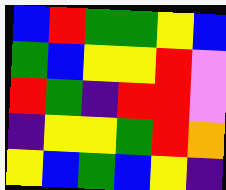[["blue", "red", "green", "green", "yellow", "blue"], ["green", "blue", "yellow", "yellow", "red", "violet"], ["red", "green", "indigo", "red", "red", "violet"], ["indigo", "yellow", "yellow", "green", "red", "orange"], ["yellow", "blue", "green", "blue", "yellow", "indigo"]]